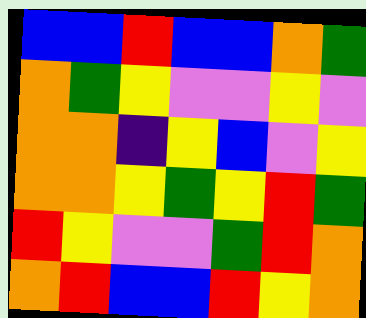[["blue", "blue", "red", "blue", "blue", "orange", "green"], ["orange", "green", "yellow", "violet", "violet", "yellow", "violet"], ["orange", "orange", "indigo", "yellow", "blue", "violet", "yellow"], ["orange", "orange", "yellow", "green", "yellow", "red", "green"], ["red", "yellow", "violet", "violet", "green", "red", "orange"], ["orange", "red", "blue", "blue", "red", "yellow", "orange"]]